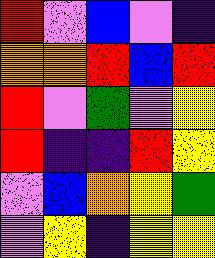[["red", "violet", "blue", "violet", "indigo"], ["orange", "orange", "red", "blue", "red"], ["red", "violet", "green", "violet", "yellow"], ["red", "indigo", "indigo", "red", "yellow"], ["violet", "blue", "orange", "yellow", "green"], ["violet", "yellow", "indigo", "yellow", "yellow"]]